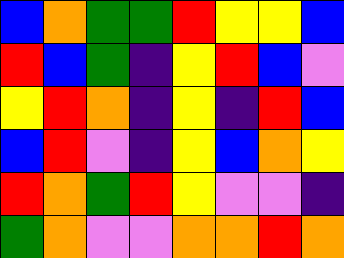[["blue", "orange", "green", "green", "red", "yellow", "yellow", "blue"], ["red", "blue", "green", "indigo", "yellow", "red", "blue", "violet"], ["yellow", "red", "orange", "indigo", "yellow", "indigo", "red", "blue"], ["blue", "red", "violet", "indigo", "yellow", "blue", "orange", "yellow"], ["red", "orange", "green", "red", "yellow", "violet", "violet", "indigo"], ["green", "orange", "violet", "violet", "orange", "orange", "red", "orange"]]